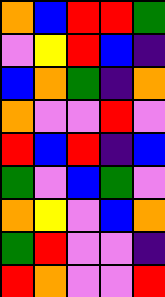[["orange", "blue", "red", "red", "green"], ["violet", "yellow", "red", "blue", "indigo"], ["blue", "orange", "green", "indigo", "orange"], ["orange", "violet", "violet", "red", "violet"], ["red", "blue", "red", "indigo", "blue"], ["green", "violet", "blue", "green", "violet"], ["orange", "yellow", "violet", "blue", "orange"], ["green", "red", "violet", "violet", "indigo"], ["red", "orange", "violet", "violet", "red"]]